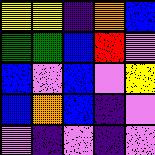[["yellow", "yellow", "indigo", "orange", "blue"], ["green", "green", "blue", "red", "violet"], ["blue", "violet", "blue", "violet", "yellow"], ["blue", "orange", "blue", "indigo", "violet"], ["violet", "indigo", "violet", "indigo", "violet"]]